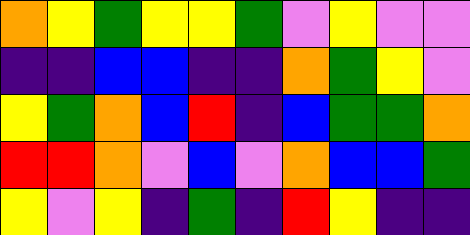[["orange", "yellow", "green", "yellow", "yellow", "green", "violet", "yellow", "violet", "violet"], ["indigo", "indigo", "blue", "blue", "indigo", "indigo", "orange", "green", "yellow", "violet"], ["yellow", "green", "orange", "blue", "red", "indigo", "blue", "green", "green", "orange"], ["red", "red", "orange", "violet", "blue", "violet", "orange", "blue", "blue", "green"], ["yellow", "violet", "yellow", "indigo", "green", "indigo", "red", "yellow", "indigo", "indigo"]]